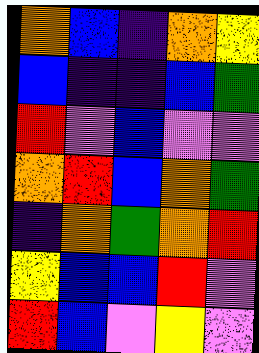[["orange", "blue", "indigo", "orange", "yellow"], ["blue", "indigo", "indigo", "blue", "green"], ["red", "violet", "blue", "violet", "violet"], ["orange", "red", "blue", "orange", "green"], ["indigo", "orange", "green", "orange", "red"], ["yellow", "blue", "blue", "red", "violet"], ["red", "blue", "violet", "yellow", "violet"]]